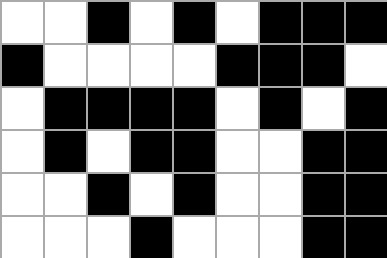[["white", "white", "black", "white", "black", "white", "black", "black", "black"], ["black", "white", "white", "white", "white", "black", "black", "black", "white"], ["white", "black", "black", "black", "black", "white", "black", "white", "black"], ["white", "black", "white", "black", "black", "white", "white", "black", "black"], ["white", "white", "black", "white", "black", "white", "white", "black", "black"], ["white", "white", "white", "black", "white", "white", "white", "black", "black"]]